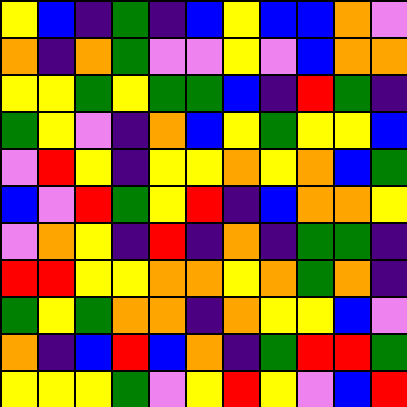[["yellow", "blue", "indigo", "green", "indigo", "blue", "yellow", "blue", "blue", "orange", "violet"], ["orange", "indigo", "orange", "green", "violet", "violet", "yellow", "violet", "blue", "orange", "orange"], ["yellow", "yellow", "green", "yellow", "green", "green", "blue", "indigo", "red", "green", "indigo"], ["green", "yellow", "violet", "indigo", "orange", "blue", "yellow", "green", "yellow", "yellow", "blue"], ["violet", "red", "yellow", "indigo", "yellow", "yellow", "orange", "yellow", "orange", "blue", "green"], ["blue", "violet", "red", "green", "yellow", "red", "indigo", "blue", "orange", "orange", "yellow"], ["violet", "orange", "yellow", "indigo", "red", "indigo", "orange", "indigo", "green", "green", "indigo"], ["red", "red", "yellow", "yellow", "orange", "orange", "yellow", "orange", "green", "orange", "indigo"], ["green", "yellow", "green", "orange", "orange", "indigo", "orange", "yellow", "yellow", "blue", "violet"], ["orange", "indigo", "blue", "red", "blue", "orange", "indigo", "green", "red", "red", "green"], ["yellow", "yellow", "yellow", "green", "violet", "yellow", "red", "yellow", "violet", "blue", "red"]]